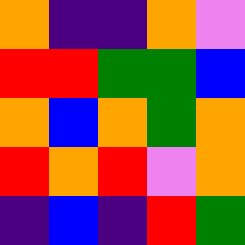[["orange", "indigo", "indigo", "orange", "violet"], ["red", "red", "green", "green", "blue"], ["orange", "blue", "orange", "green", "orange"], ["red", "orange", "red", "violet", "orange"], ["indigo", "blue", "indigo", "red", "green"]]